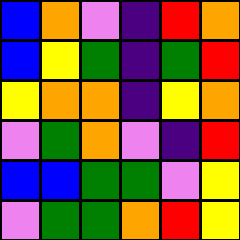[["blue", "orange", "violet", "indigo", "red", "orange"], ["blue", "yellow", "green", "indigo", "green", "red"], ["yellow", "orange", "orange", "indigo", "yellow", "orange"], ["violet", "green", "orange", "violet", "indigo", "red"], ["blue", "blue", "green", "green", "violet", "yellow"], ["violet", "green", "green", "orange", "red", "yellow"]]